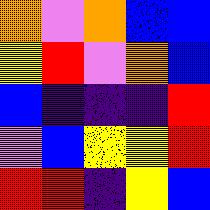[["orange", "violet", "orange", "blue", "blue"], ["yellow", "red", "violet", "orange", "blue"], ["blue", "indigo", "indigo", "indigo", "red"], ["violet", "blue", "yellow", "yellow", "red"], ["red", "red", "indigo", "yellow", "blue"]]